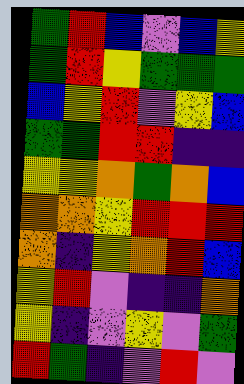[["green", "red", "blue", "violet", "blue", "yellow"], ["green", "red", "yellow", "green", "green", "green"], ["blue", "yellow", "red", "violet", "yellow", "blue"], ["green", "green", "red", "red", "indigo", "indigo"], ["yellow", "yellow", "orange", "green", "orange", "blue"], ["orange", "orange", "yellow", "red", "red", "red"], ["orange", "indigo", "yellow", "orange", "red", "blue"], ["yellow", "red", "violet", "indigo", "indigo", "orange"], ["yellow", "indigo", "violet", "yellow", "violet", "green"], ["red", "green", "indigo", "violet", "red", "violet"]]